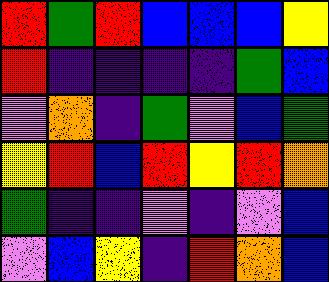[["red", "green", "red", "blue", "blue", "blue", "yellow"], ["red", "indigo", "indigo", "indigo", "indigo", "green", "blue"], ["violet", "orange", "indigo", "green", "violet", "blue", "green"], ["yellow", "red", "blue", "red", "yellow", "red", "orange"], ["green", "indigo", "indigo", "violet", "indigo", "violet", "blue"], ["violet", "blue", "yellow", "indigo", "red", "orange", "blue"]]